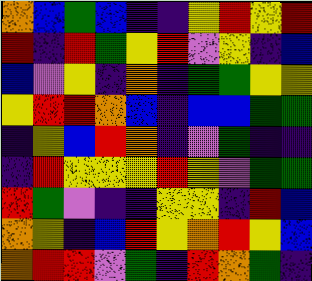[["orange", "blue", "green", "blue", "indigo", "indigo", "yellow", "red", "yellow", "red"], ["red", "indigo", "red", "green", "yellow", "red", "violet", "yellow", "indigo", "blue"], ["blue", "violet", "yellow", "indigo", "orange", "indigo", "green", "green", "yellow", "yellow"], ["yellow", "red", "red", "orange", "blue", "indigo", "blue", "blue", "green", "green"], ["indigo", "yellow", "blue", "red", "orange", "indigo", "violet", "green", "indigo", "indigo"], ["indigo", "red", "yellow", "yellow", "yellow", "red", "yellow", "violet", "green", "green"], ["red", "green", "violet", "indigo", "indigo", "yellow", "yellow", "indigo", "red", "blue"], ["orange", "yellow", "indigo", "blue", "red", "yellow", "orange", "red", "yellow", "blue"], ["orange", "red", "red", "violet", "green", "indigo", "red", "orange", "green", "indigo"]]